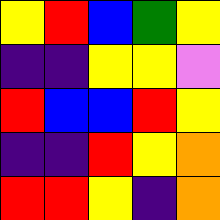[["yellow", "red", "blue", "green", "yellow"], ["indigo", "indigo", "yellow", "yellow", "violet"], ["red", "blue", "blue", "red", "yellow"], ["indigo", "indigo", "red", "yellow", "orange"], ["red", "red", "yellow", "indigo", "orange"]]